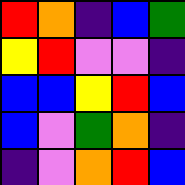[["red", "orange", "indigo", "blue", "green"], ["yellow", "red", "violet", "violet", "indigo"], ["blue", "blue", "yellow", "red", "blue"], ["blue", "violet", "green", "orange", "indigo"], ["indigo", "violet", "orange", "red", "blue"]]